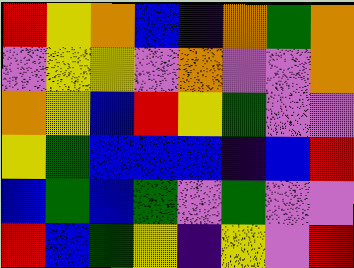[["red", "yellow", "orange", "blue", "indigo", "orange", "green", "orange"], ["violet", "yellow", "yellow", "violet", "orange", "violet", "violet", "orange"], ["orange", "yellow", "blue", "red", "yellow", "green", "violet", "violet"], ["yellow", "green", "blue", "blue", "blue", "indigo", "blue", "red"], ["blue", "green", "blue", "green", "violet", "green", "violet", "violet"], ["red", "blue", "green", "yellow", "indigo", "yellow", "violet", "red"]]